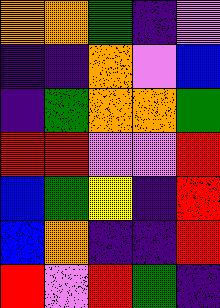[["orange", "orange", "green", "indigo", "violet"], ["indigo", "indigo", "orange", "violet", "blue"], ["indigo", "green", "orange", "orange", "green"], ["red", "red", "violet", "violet", "red"], ["blue", "green", "yellow", "indigo", "red"], ["blue", "orange", "indigo", "indigo", "red"], ["red", "violet", "red", "green", "indigo"]]